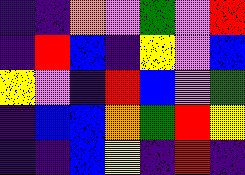[["indigo", "indigo", "orange", "violet", "green", "violet", "red"], ["indigo", "red", "blue", "indigo", "yellow", "violet", "blue"], ["yellow", "violet", "indigo", "red", "blue", "violet", "green"], ["indigo", "blue", "blue", "orange", "green", "red", "yellow"], ["indigo", "indigo", "blue", "yellow", "indigo", "red", "indigo"]]